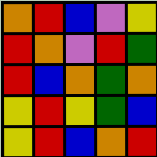[["orange", "red", "blue", "violet", "yellow"], ["red", "orange", "violet", "red", "green"], ["red", "blue", "orange", "green", "orange"], ["yellow", "red", "yellow", "green", "blue"], ["yellow", "red", "blue", "orange", "red"]]